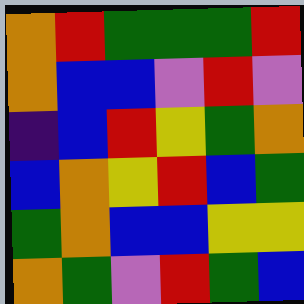[["orange", "red", "green", "green", "green", "red"], ["orange", "blue", "blue", "violet", "red", "violet"], ["indigo", "blue", "red", "yellow", "green", "orange"], ["blue", "orange", "yellow", "red", "blue", "green"], ["green", "orange", "blue", "blue", "yellow", "yellow"], ["orange", "green", "violet", "red", "green", "blue"]]